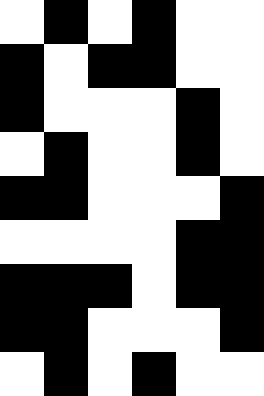[["white", "black", "white", "black", "white", "white"], ["black", "white", "black", "black", "white", "white"], ["black", "white", "white", "white", "black", "white"], ["white", "black", "white", "white", "black", "white"], ["black", "black", "white", "white", "white", "black"], ["white", "white", "white", "white", "black", "black"], ["black", "black", "black", "white", "black", "black"], ["black", "black", "white", "white", "white", "black"], ["white", "black", "white", "black", "white", "white"]]